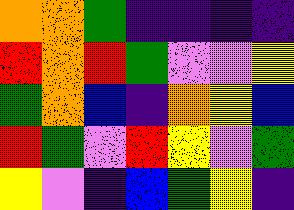[["orange", "orange", "green", "indigo", "indigo", "indigo", "indigo"], ["red", "orange", "red", "green", "violet", "violet", "yellow"], ["green", "orange", "blue", "indigo", "orange", "yellow", "blue"], ["red", "green", "violet", "red", "yellow", "violet", "green"], ["yellow", "violet", "indigo", "blue", "green", "yellow", "indigo"]]